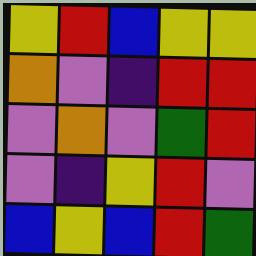[["yellow", "red", "blue", "yellow", "yellow"], ["orange", "violet", "indigo", "red", "red"], ["violet", "orange", "violet", "green", "red"], ["violet", "indigo", "yellow", "red", "violet"], ["blue", "yellow", "blue", "red", "green"]]